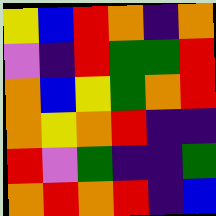[["yellow", "blue", "red", "orange", "indigo", "orange"], ["violet", "indigo", "red", "green", "green", "red"], ["orange", "blue", "yellow", "green", "orange", "red"], ["orange", "yellow", "orange", "red", "indigo", "indigo"], ["red", "violet", "green", "indigo", "indigo", "green"], ["orange", "red", "orange", "red", "indigo", "blue"]]